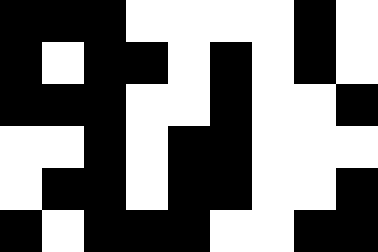[["black", "black", "black", "white", "white", "white", "white", "black", "white"], ["black", "white", "black", "black", "white", "black", "white", "black", "white"], ["black", "black", "black", "white", "white", "black", "white", "white", "black"], ["white", "white", "black", "white", "black", "black", "white", "white", "white"], ["white", "black", "black", "white", "black", "black", "white", "white", "black"], ["black", "white", "black", "black", "black", "white", "white", "black", "black"]]